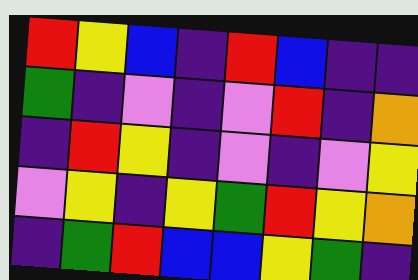[["red", "yellow", "blue", "indigo", "red", "blue", "indigo", "indigo"], ["green", "indigo", "violet", "indigo", "violet", "red", "indigo", "orange"], ["indigo", "red", "yellow", "indigo", "violet", "indigo", "violet", "yellow"], ["violet", "yellow", "indigo", "yellow", "green", "red", "yellow", "orange"], ["indigo", "green", "red", "blue", "blue", "yellow", "green", "indigo"]]